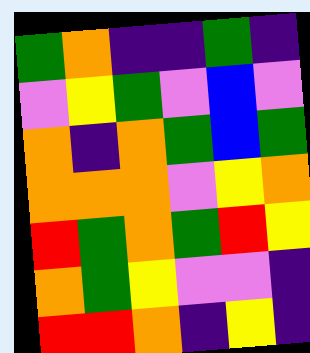[["green", "orange", "indigo", "indigo", "green", "indigo"], ["violet", "yellow", "green", "violet", "blue", "violet"], ["orange", "indigo", "orange", "green", "blue", "green"], ["orange", "orange", "orange", "violet", "yellow", "orange"], ["red", "green", "orange", "green", "red", "yellow"], ["orange", "green", "yellow", "violet", "violet", "indigo"], ["red", "red", "orange", "indigo", "yellow", "indigo"]]